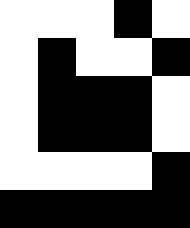[["white", "white", "white", "black", "white"], ["white", "black", "white", "white", "black"], ["white", "black", "black", "black", "white"], ["white", "black", "black", "black", "white"], ["white", "white", "white", "white", "black"], ["black", "black", "black", "black", "black"]]